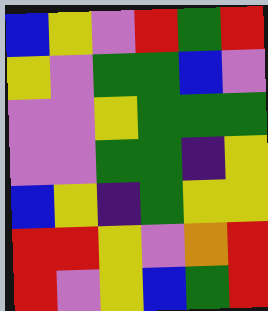[["blue", "yellow", "violet", "red", "green", "red"], ["yellow", "violet", "green", "green", "blue", "violet"], ["violet", "violet", "yellow", "green", "green", "green"], ["violet", "violet", "green", "green", "indigo", "yellow"], ["blue", "yellow", "indigo", "green", "yellow", "yellow"], ["red", "red", "yellow", "violet", "orange", "red"], ["red", "violet", "yellow", "blue", "green", "red"]]